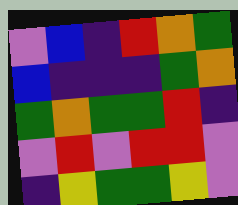[["violet", "blue", "indigo", "red", "orange", "green"], ["blue", "indigo", "indigo", "indigo", "green", "orange"], ["green", "orange", "green", "green", "red", "indigo"], ["violet", "red", "violet", "red", "red", "violet"], ["indigo", "yellow", "green", "green", "yellow", "violet"]]